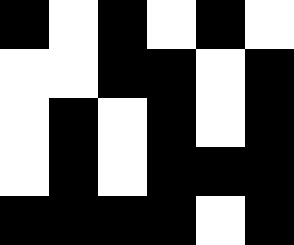[["black", "white", "black", "white", "black", "white"], ["white", "white", "black", "black", "white", "black"], ["white", "black", "white", "black", "white", "black"], ["white", "black", "white", "black", "black", "black"], ["black", "black", "black", "black", "white", "black"]]